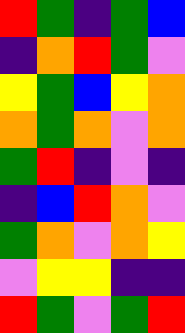[["red", "green", "indigo", "green", "blue"], ["indigo", "orange", "red", "green", "violet"], ["yellow", "green", "blue", "yellow", "orange"], ["orange", "green", "orange", "violet", "orange"], ["green", "red", "indigo", "violet", "indigo"], ["indigo", "blue", "red", "orange", "violet"], ["green", "orange", "violet", "orange", "yellow"], ["violet", "yellow", "yellow", "indigo", "indigo"], ["red", "green", "violet", "green", "red"]]